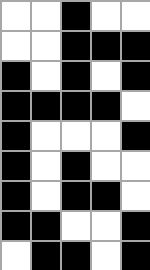[["white", "white", "black", "white", "white"], ["white", "white", "black", "black", "black"], ["black", "white", "black", "white", "black"], ["black", "black", "black", "black", "white"], ["black", "white", "white", "white", "black"], ["black", "white", "black", "white", "white"], ["black", "white", "black", "black", "white"], ["black", "black", "white", "white", "black"], ["white", "black", "black", "white", "black"]]